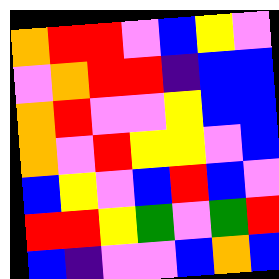[["orange", "red", "red", "violet", "blue", "yellow", "violet"], ["violet", "orange", "red", "red", "indigo", "blue", "blue"], ["orange", "red", "violet", "violet", "yellow", "blue", "blue"], ["orange", "violet", "red", "yellow", "yellow", "violet", "blue"], ["blue", "yellow", "violet", "blue", "red", "blue", "violet"], ["red", "red", "yellow", "green", "violet", "green", "red"], ["blue", "indigo", "violet", "violet", "blue", "orange", "blue"]]